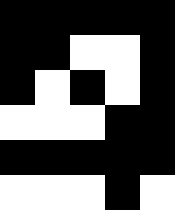[["black", "black", "black", "black", "black"], ["black", "black", "white", "white", "black"], ["black", "white", "black", "white", "black"], ["white", "white", "white", "black", "black"], ["black", "black", "black", "black", "black"], ["white", "white", "white", "black", "white"]]